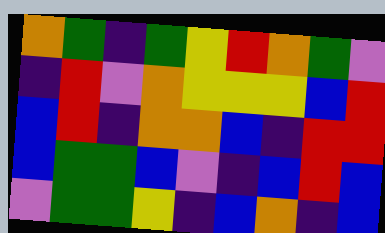[["orange", "green", "indigo", "green", "yellow", "red", "orange", "green", "violet"], ["indigo", "red", "violet", "orange", "yellow", "yellow", "yellow", "blue", "red"], ["blue", "red", "indigo", "orange", "orange", "blue", "indigo", "red", "red"], ["blue", "green", "green", "blue", "violet", "indigo", "blue", "red", "blue"], ["violet", "green", "green", "yellow", "indigo", "blue", "orange", "indigo", "blue"]]